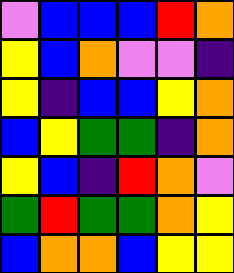[["violet", "blue", "blue", "blue", "red", "orange"], ["yellow", "blue", "orange", "violet", "violet", "indigo"], ["yellow", "indigo", "blue", "blue", "yellow", "orange"], ["blue", "yellow", "green", "green", "indigo", "orange"], ["yellow", "blue", "indigo", "red", "orange", "violet"], ["green", "red", "green", "green", "orange", "yellow"], ["blue", "orange", "orange", "blue", "yellow", "yellow"]]